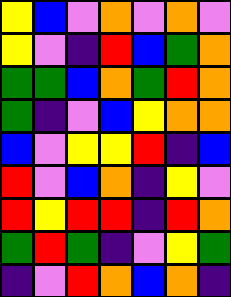[["yellow", "blue", "violet", "orange", "violet", "orange", "violet"], ["yellow", "violet", "indigo", "red", "blue", "green", "orange"], ["green", "green", "blue", "orange", "green", "red", "orange"], ["green", "indigo", "violet", "blue", "yellow", "orange", "orange"], ["blue", "violet", "yellow", "yellow", "red", "indigo", "blue"], ["red", "violet", "blue", "orange", "indigo", "yellow", "violet"], ["red", "yellow", "red", "red", "indigo", "red", "orange"], ["green", "red", "green", "indigo", "violet", "yellow", "green"], ["indigo", "violet", "red", "orange", "blue", "orange", "indigo"]]